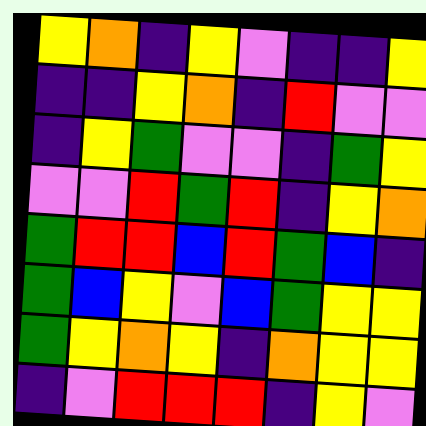[["yellow", "orange", "indigo", "yellow", "violet", "indigo", "indigo", "yellow"], ["indigo", "indigo", "yellow", "orange", "indigo", "red", "violet", "violet"], ["indigo", "yellow", "green", "violet", "violet", "indigo", "green", "yellow"], ["violet", "violet", "red", "green", "red", "indigo", "yellow", "orange"], ["green", "red", "red", "blue", "red", "green", "blue", "indigo"], ["green", "blue", "yellow", "violet", "blue", "green", "yellow", "yellow"], ["green", "yellow", "orange", "yellow", "indigo", "orange", "yellow", "yellow"], ["indigo", "violet", "red", "red", "red", "indigo", "yellow", "violet"]]